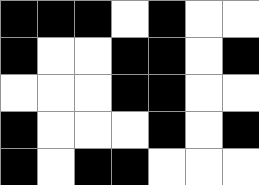[["black", "black", "black", "white", "black", "white", "white"], ["black", "white", "white", "black", "black", "white", "black"], ["white", "white", "white", "black", "black", "white", "white"], ["black", "white", "white", "white", "black", "white", "black"], ["black", "white", "black", "black", "white", "white", "white"]]